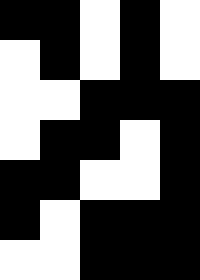[["black", "black", "white", "black", "white"], ["white", "black", "white", "black", "white"], ["white", "white", "black", "black", "black"], ["white", "black", "black", "white", "black"], ["black", "black", "white", "white", "black"], ["black", "white", "black", "black", "black"], ["white", "white", "black", "black", "black"]]